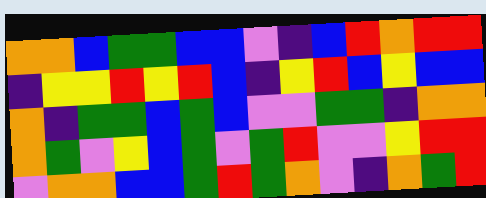[["orange", "orange", "blue", "green", "green", "blue", "blue", "violet", "indigo", "blue", "red", "orange", "red", "red"], ["indigo", "yellow", "yellow", "red", "yellow", "red", "blue", "indigo", "yellow", "red", "blue", "yellow", "blue", "blue"], ["orange", "indigo", "green", "green", "blue", "green", "blue", "violet", "violet", "green", "green", "indigo", "orange", "orange"], ["orange", "green", "violet", "yellow", "blue", "green", "violet", "green", "red", "violet", "violet", "yellow", "red", "red"], ["violet", "orange", "orange", "blue", "blue", "green", "red", "green", "orange", "violet", "indigo", "orange", "green", "red"]]